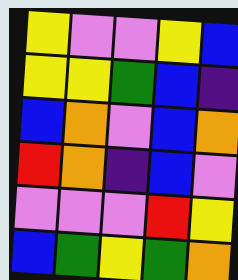[["yellow", "violet", "violet", "yellow", "blue"], ["yellow", "yellow", "green", "blue", "indigo"], ["blue", "orange", "violet", "blue", "orange"], ["red", "orange", "indigo", "blue", "violet"], ["violet", "violet", "violet", "red", "yellow"], ["blue", "green", "yellow", "green", "orange"]]